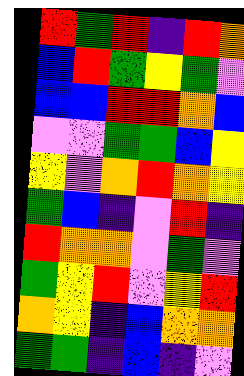[["red", "green", "red", "indigo", "red", "orange"], ["blue", "red", "green", "yellow", "green", "violet"], ["blue", "blue", "red", "red", "orange", "blue"], ["violet", "violet", "green", "green", "blue", "yellow"], ["yellow", "violet", "orange", "red", "orange", "yellow"], ["green", "blue", "indigo", "violet", "red", "indigo"], ["red", "orange", "orange", "violet", "green", "violet"], ["green", "yellow", "red", "violet", "yellow", "red"], ["orange", "yellow", "indigo", "blue", "orange", "orange"], ["green", "green", "indigo", "blue", "indigo", "violet"]]